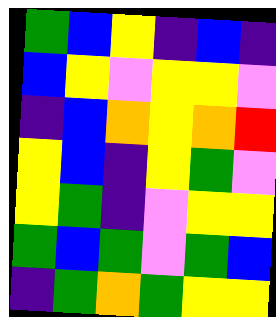[["green", "blue", "yellow", "indigo", "blue", "indigo"], ["blue", "yellow", "violet", "yellow", "yellow", "violet"], ["indigo", "blue", "orange", "yellow", "orange", "red"], ["yellow", "blue", "indigo", "yellow", "green", "violet"], ["yellow", "green", "indigo", "violet", "yellow", "yellow"], ["green", "blue", "green", "violet", "green", "blue"], ["indigo", "green", "orange", "green", "yellow", "yellow"]]